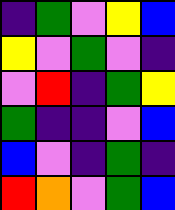[["indigo", "green", "violet", "yellow", "blue"], ["yellow", "violet", "green", "violet", "indigo"], ["violet", "red", "indigo", "green", "yellow"], ["green", "indigo", "indigo", "violet", "blue"], ["blue", "violet", "indigo", "green", "indigo"], ["red", "orange", "violet", "green", "blue"]]